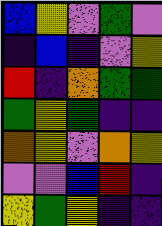[["blue", "yellow", "violet", "green", "violet"], ["indigo", "blue", "indigo", "violet", "yellow"], ["red", "indigo", "orange", "green", "green"], ["green", "yellow", "green", "indigo", "indigo"], ["orange", "yellow", "violet", "orange", "yellow"], ["violet", "violet", "blue", "red", "indigo"], ["yellow", "green", "yellow", "indigo", "indigo"]]